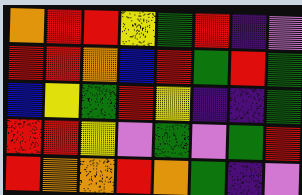[["orange", "red", "red", "yellow", "green", "red", "indigo", "violet"], ["red", "red", "orange", "blue", "red", "green", "red", "green"], ["blue", "yellow", "green", "red", "yellow", "indigo", "indigo", "green"], ["red", "red", "yellow", "violet", "green", "violet", "green", "red"], ["red", "orange", "orange", "red", "orange", "green", "indigo", "violet"]]